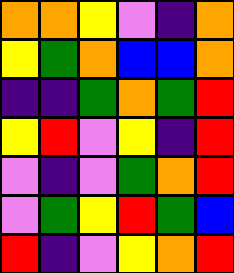[["orange", "orange", "yellow", "violet", "indigo", "orange"], ["yellow", "green", "orange", "blue", "blue", "orange"], ["indigo", "indigo", "green", "orange", "green", "red"], ["yellow", "red", "violet", "yellow", "indigo", "red"], ["violet", "indigo", "violet", "green", "orange", "red"], ["violet", "green", "yellow", "red", "green", "blue"], ["red", "indigo", "violet", "yellow", "orange", "red"]]